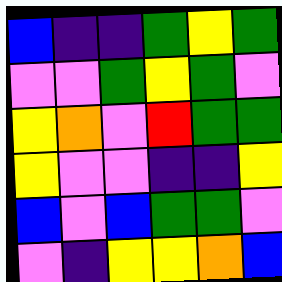[["blue", "indigo", "indigo", "green", "yellow", "green"], ["violet", "violet", "green", "yellow", "green", "violet"], ["yellow", "orange", "violet", "red", "green", "green"], ["yellow", "violet", "violet", "indigo", "indigo", "yellow"], ["blue", "violet", "blue", "green", "green", "violet"], ["violet", "indigo", "yellow", "yellow", "orange", "blue"]]